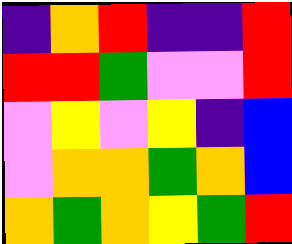[["indigo", "orange", "red", "indigo", "indigo", "red"], ["red", "red", "green", "violet", "violet", "red"], ["violet", "yellow", "violet", "yellow", "indigo", "blue"], ["violet", "orange", "orange", "green", "orange", "blue"], ["orange", "green", "orange", "yellow", "green", "red"]]